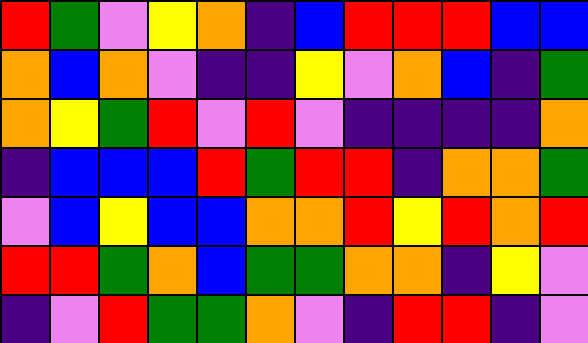[["red", "green", "violet", "yellow", "orange", "indigo", "blue", "red", "red", "red", "blue", "blue"], ["orange", "blue", "orange", "violet", "indigo", "indigo", "yellow", "violet", "orange", "blue", "indigo", "green"], ["orange", "yellow", "green", "red", "violet", "red", "violet", "indigo", "indigo", "indigo", "indigo", "orange"], ["indigo", "blue", "blue", "blue", "red", "green", "red", "red", "indigo", "orange", "orange", "green"], ["violet", "blue", "yellow", "blue", "blue", "orange", "orange", "red", "yellow", "red", "orange", "red"], ["red", "red", "green", "orange", "blue", "green", "green", "orange", "orange", "indigo", "yellow", "violet"], ["indigo", "violet", "red", "green", "green", "orange", "violet", "indigo", "red", "red", "indigo", "violet"]]